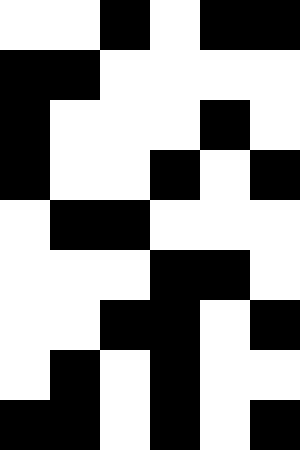[["white", "white", "black", "white", "black", "black"], ["black", "black", "white", "white", "white", "white"], ["black", "white", "white", "white", "black", "white"], ["black", "white", "white", "black", "white", "black"], ["white", "black", "black", "white", "white", "white"], ["white", "white", "white", "black", "black", "white"], ["white", "white", "black", "black", "white", "black"], ["white", "black", "white", "black", "white", "white"], ["black", "black", "white", "black", "white", "black"]]